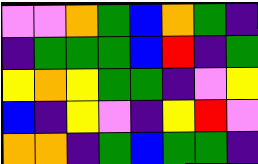[["violet", "violet", "orange", "green", "blue", "orange", "green", "indigo"], ["indigo", "green", "green", "green", "blue", "red", "indigo", "green"], ["yellow", "orange", "yellow", "green", "green", "indigo", "violet", "yellow"], ["blue", "indigo", "yellow", "violet", "indigo", "yellow", "red", "violet"], ["orange", "orange", "indigo", "green", "blue", "green", "green", "indigo"]]